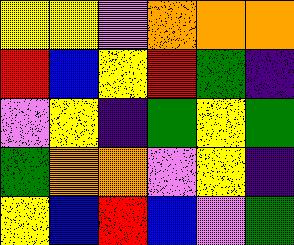[["yellow", "yellow", "violet", "orange", "orange", "orange"], ["red", "blue", "yellow", "red", "green", "indigo"], ["violet", "yellow", "indigo", "green", "yellow", "green"], ["green", "orange", "orange", "violet", "yellow", "indigo"], ["yellow", "blue", "red", "blue", "violet", "green"]]